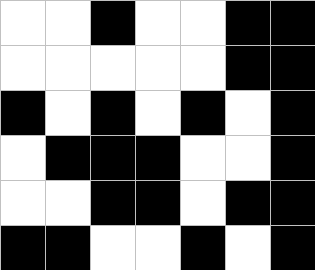[["white", "white", "black", "white", "white", "black", "black"], ["white", "white", "white", "white", "white", "black", "black"], ["black", "white", "black", "white", "black", "white", "black"], ["white", "black", "black", "black", "white", "white", "black"], ["white", "white", "black", "black", "white", "black", "black"], ["black", "black", "white", "white", "black", "white", "black"]]